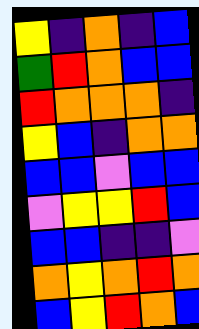[["yellow", "indigo", "orange", "indigo", "blue"], ["green", "red", "orange", "blue", "blue"], ["red", "orange", "orange", "orange", "indigo"], ["yellow", "blue", "indigo", "orange", "orange"], ["blue", "blue", "violet", "blue", "blue"], ["violet", "yellow", "yellow", "red", "blue"], ["blue", "blue", "indigo", "indigo", "violet"], ["orange", "yellow", "orange", "red", "orange"], ["blue", "yellow", "red", "orange", "blue"]]